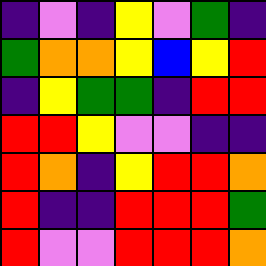[["indigo", "violet", "indigo", "yellow", "violet", "green", "indigo"], ["green", "orange", "orange", "yellow", "blue", "yellow", "red"], ["indigo", "yellow", "green", "green", "indigo", "red", "red"], ["red", "red", "yellow", "violet", "violet", "indigo", "indigo"], ["red", "orange", "indigo", "yellow", "red", "red", "orange"], ["red", "indigo", "indigo", "red", "red", "red", "green"], ["red", "violet", "violet", "red", "red", "red", "orange"]]